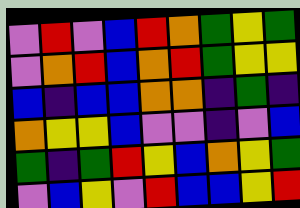[["violet", "red", "violet", "blue", "red", "orange", "green", "yellow", "green"], ["violet", "orange", "red", "blue", "orange", "red", "green", "yellow", "yellow"], ["blue", "indigo", "blue", "blue", "orange", "orange", "indigo", "green", "indigo"], ["orange", "yellow", "yellow", "blue", "violet", "violet", "indigo", "violet", "blue"], ["green", "indigo", "green", "red", "yellow", "blue", "orange", "yellow", "green"], ["violet", "blue", "yellow", "violet", "red", "blue", "blue", "yellow", "red"]]